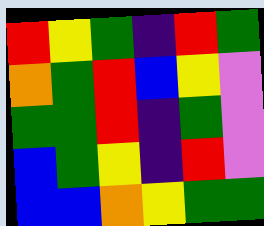[["red", "yellow", "green", "indigo", "red", "green"], ["orange", "green", "red", "blue", "yellow", "violet"], ["green", "green", "red", "indigo", "green", "violet"], ["blue", "green", "yellow", "indigo", "red", "violet"], ["blue", "blue", "orange", "yellow", "green", "green"]]